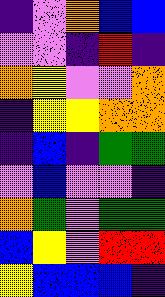[["indigo", "violet", "orange", "blue", "blue"], ["violet", "violet", "indigo", "red", "indigo"], ["orange", "yellow", "violet", "violet", "orange"], ["indigo", "yellow", "yellow", "orange", "orange"], ["indigo", "blue", "indigo", "green", "green"], ["violet", "blue", "violet", "violet", "indigo"], ["orange", "green", "violet", "green", "green"], ["blue", "yellow", "violet", "red", "red"], ["yellow", "blue", "blue", "blue", "indigo"]]